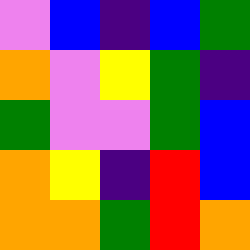[["violet", "blue", "indigo", "blue", "green"], ["orange", "violet", "yellow", "green", "indigo"], ["green", "violet", "violet", "green", "blue"], ["orange", "yellow", "indigo", "red", "blue"], ["orange", "orange", "green", "red", "orange"]]